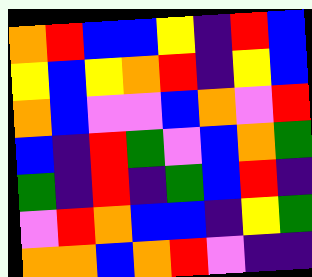[["orange", "red", "blue", "blue", "yellow", "indigo", "red", "blue"], ["yellow", "blue", "yellow", "orange", "red", "indigo", "yellow", "blue"], ["orange", "blue", "violet", "violet", "blue", "orange", "violet", "red"], ["blue", "indigo", "red", "green", "violet", "blue", "orange", "green"], ["green", "indigo", "red", "indigo", "green", "blue", "red", "indigo"], ["violet", "red", "orange", "blue", "blue", "indigo", "yellow", "green"], ["orange", "orange", "blue", "orange", "red", "violet", "indigo", "indigo"]]